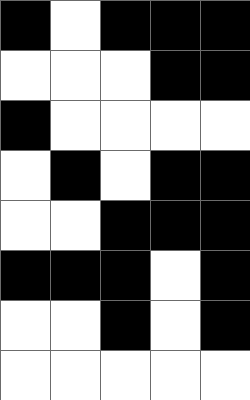[["black", "white", "black", "black", "black"], ["white", "white", "white", "black", "black"], ["black", "white", "white", "white", "white"], ["white", "black", "white", "black", "black"], ["white", "white", "black", "black", "black"], ["black", "black", "black", "white", "black"], ["white", "white", "black", "white", "black"], ["white", "white", "white", "white", "white"]]